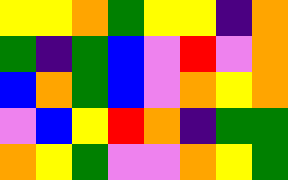[["yellow", "yellow", "orange", "green", "yellow", "yellow", "indigo", "orange"], ["green", "indigo", "green", "blue", "violet", "red", "violet", "orange"], ["blue", "orange", "green", "blue", "violet", "orange", "yellow", "orange"], ["violet", "blue", "yellow", "red", "orange", "indigo", "green", "green"], ["orange", "yellow", "green", "violet", "violet", "orange", "yellow", "green"]]